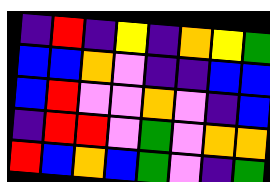[["indigo", "red", "indigo", "yellow", "indigo", "orange", "yellow", "green"], ["blue", "blue", "orange", "violet", "indigo", "indigo", "blue", "blue"], ["blue", "red", "violet", "violet", "orange", "violet", "indigo", "blue"], ["indigo", "red", "red", "violet", "green", "violet", "orange", "orange"], ["red", "blue", "orange", "blue", "green", "violet", "indigo", "green"]]